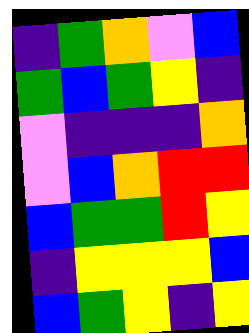[["indigo", "green", "orange", "violet", "blue"], ["green", "blue", "green", "yellow", "indigo"], ["violet", "indigo", "indigo", "indigo", "orange"], ["violet", "blue", "orange", "red", "red"], ["blue", "green", "green", "red", "yellow"], ["indigo", "yellow", "yellow", "yellow", "blue"], ["blue", "green", "yellow", "indigo", "yellow"]]